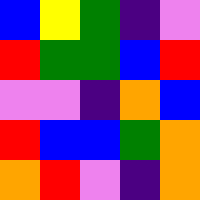[["blue", "yellow", "green", "indigo", "violet"], ["red", "green", "green", "blue", "red"], ["violet", "violet", "indigo", "orange", "blue"], ["red", "blue", "blue", "green", "orange"], ["orange", "red", "violet", "indigo", "orange"]]